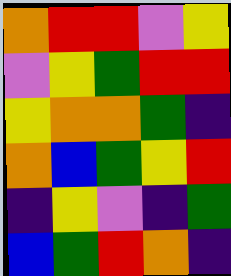[["orange", "red", "red", "violet", "yellow"], ["violet", "yellow", "green", "red", "red"], ["yellow", "orange", "orange", "green", "indigo"], ["orange", "blue", "green", "yellow", "red"], ["indigo", "yellow", "violet", "indigo", "green"], ["blue", "green", "red", "orange", "indigo"]]